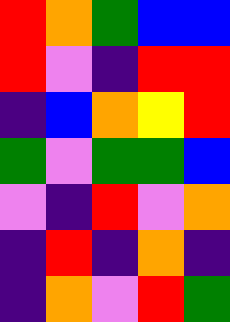[["red", "orange", "green", "blue", "blue"], ["red", "violet", "indigo", "red", "red"], ["indigo", "blue", "orange", "yellow", "red"], ["green", "violet", "green", "green", "blue"], ["violet", "indigo", "red", "violet", "orange"], ["indigo", "red", "indigo", "orange", "indigo"], ["indigo", "orange", "violet", "red", "green"]]